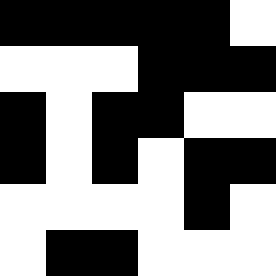[["black", "black", "black", "black", "black", "white"], ["white", "white", "white", "black", "black", "black"], ["black", "white", "black", "black", "white", "white"], ["black", "white", "black", "white", "black", "black"], ["white", "white", "white", "white", "black", "white"], ["white", "black", "black", "white", "white", "white"]]